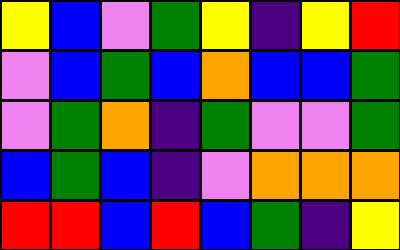[["yellow", "blue", "violet", "green", "yellow", "indigo", "yellow", "red"], ["violet", "blue", "green", "blue", "orange", "blue", "blue", "green"], ["violet", "green", "orange", "indigo", "green", "violet", "violet", "green"], ["blue", "green", "blue", "indigo", "violet", "orange", "orange", "orange"], ["red", "red", "blue", "red", "blue", "green", "indigo", "yellow"]]